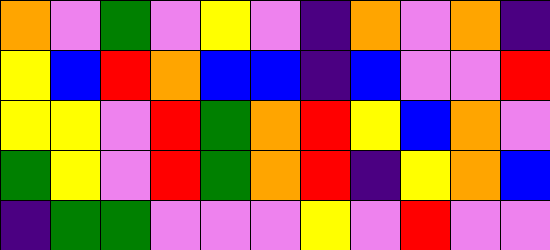[["orange", "violet", "green", "violet", "yellow", "violet", "indigo", "orange", "violet", "orange", "indigo"], ["yellow", "blue", "red", "orange", "blue", "blue", "indigo", "blue", "violet", "violet", "red"], ["yellow", "yellow", "violet", "red", "green", "orange", "red", "yellow", "blue", "orange", "violet"], ["green", "yellow", "violet", "red", "green", "orange", "red", "indigo", "yellow", "orange", "blue"], ["indigo", "green", "green", "violet", "violet", "violet", "yellow", "violet", "red", "violet", "violet"]]